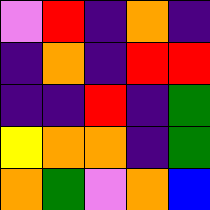[["violet", "red", "indigo", "orange", "indigo"], ["indigo", "orange", "indigo", "red", "red"], ["indigo", "indigo", "red", "indigo", "green"], ["yellow", "orange", "orange", "indigo", "green"], ["orange", "green", "violet", "orange", "blue"]]